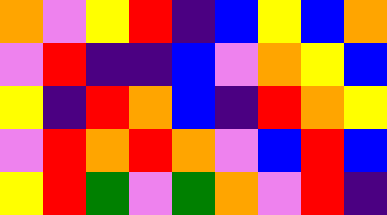[["orange", "violet", "yellow", "red", "indigo", "blue", "yellow", "blue", "orange"], ["violet", "red", "indigo", "indigo", "blue", "violet", "orange", "yellow", "blue"], ["yellow", "indigo", "red", "orange", "blue", "indigo", "red", "orange", "yellow"], ["violet", "red", "orange", "red", "orange", "violet", "blue", "red", "blue"], ["yellow", "red", "green", "violet", "green", "orange", "violet", "red", "indigo"]]